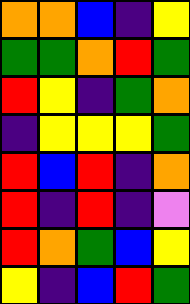[["orange", "orange", "blue", "indigo", "yellow"], ["green", "green", "orange", "red", "green"], ["red", "yellow", "indigo", "green", "orange"], ["indigo", "yellow", "yellow", "yellow", "green"], ["red", "blue", "red", "indigo", "orange"], ["red", "indigo", "red", "indigo", "violet"], ["red", "orange", "green", "blue", "yellow"], ["yellow", "indigo", "blue", "red", "green"]]